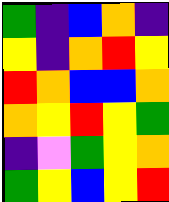[["green", "indigo", "blue", "orange", "indigo"], ["yellow", "indigo", "orange", "red", "yellow"], ["red", "orange", "blue", "blue", "orange"], ["orange", "yellow", "red", "yellow", "green"], ["indigo", "violet", "green", "yellow", "orange"], ["green", "yellow", "blue", "yellow", "red"]]